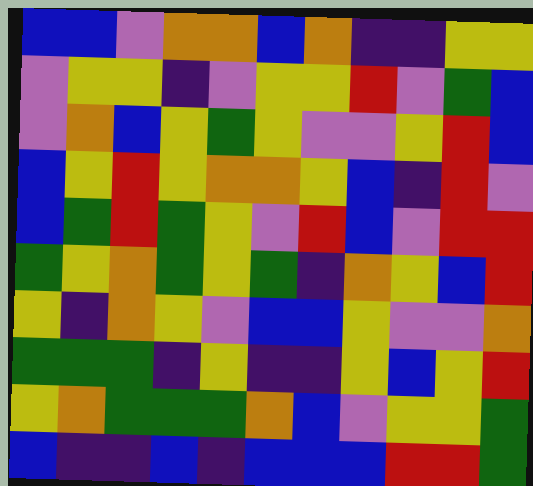[["blue", "blue", "violet", "orange", "orange", "blue", "orange", "indigo", "indigo", "yellow", "yellow"], ["violet", "yellow", "yellow", "indigo", "violet", "yellow", "yellow", "red", "violet", "green", "blue"], ["violet", "orange", "blue", "yellow", "green", "yellow", "violet", "violet", "yellow", "red", "blue"], ["blue", "yellow", "red", "yellow", "orange", "orange", "yellow", "blue", "indigo", "red", "violet"], ["blue", "green", "red", "green", "yellow", "violet", "red", "blue", "violet", "red", "red"], ["green", "yellow", "orange", "green", "yellow", "green", "indigo", "orange", "yellow", "blue", "red"], ["yellow", "indigo", "orange", "yellow", "violet", "blue", "blue", "yellow", "violet", "violet", "orange"], ["green", "green", "green", "indigo", "yellow", "indigo", "indigo", "yellow", "blue", "yellow", "red"], ["yellow", "orange", "green", "green", "green", "orange", "blue", "violet", "yellow", "yellow", "green"], ["blue", "indigo", "indigo", "blue", "indigo", "blue", "blue", "blue", "red", "red", "green"]]